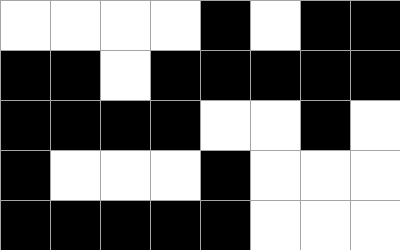[["white", "white", "white", "white", "black", "white", "black", "black"], ["black", "black", "white", "black", "black", "black", "black", "black"], ["black", "black", "black", "black", "white", "white", "black", "white"], ["black", "white", "white", "white", "black", "white", "white", "white"], ["black", "black", "black", "black", "black", "white", "white", "white"]]